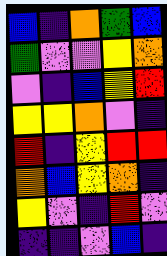[["blue", "indigo", "orange", "green", "blue"], ["green", "violet", "violet", "yellow", "orange"], ["violet", "indigo", "blue", "yellow", "red"], ["yellow", "yellow", "orange", "violet", "indigo"], ["red", "indigo", "yellow", "red", "red"], ["orange", "blue", "yellow", "orange", "indigo"], ["yellow", "violet", "indigo", "red", "violet"], ["indigo", "indigo", "violet", "blue", "indigo"]]